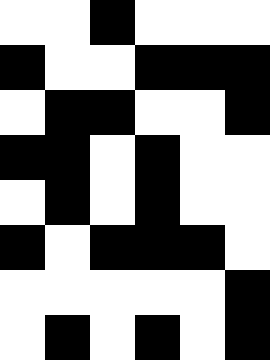[["white", "white", "black", "white", "white", "white"], ["black", "white", "white", "black", "black", "black"], ["white", "black", "black", "white", "white", "black"], ["black", "black", "white", "black", "white", "white"], ["white", "black", "white", "black", "white", "white"], ["black", "white", "black", "black", "black", "white"], ["white", "white", "white", "white", "white", "black"], ["white", "black", "white", "black", "white", "black"]]